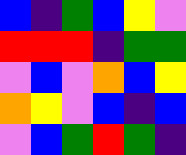[["blue", "indigo", "green", "blue", "yellow", "violet"], ["red", "red", "red", "indigo", "green", "green"], ["violet", "blue", "violet", "orange", "blue", "yellow"], ["orange", "yellow", "violet", "blue", "indigo", "blue"], ["violet", "blue", "green", "red", "green", "indigo"]]